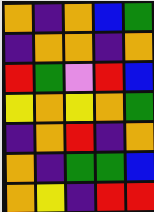[["orange", "indigo", "orange", "blue", "green"], ["indigo", "orange", "orange", "indigo", "orange"], ["red", "green", "violet", "red", "blue"], ["yellow", "orange", "yellow", "orange", "green"], ["indigo", "orange", "red", "indigo", "orange"], ["orange", "indigo", "green", "green", "blue"], ["orange", "yellow", "indigo", "red", "red"]]